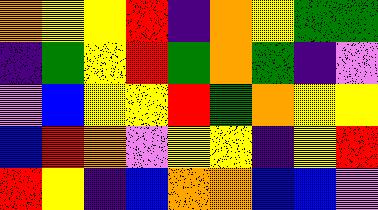[["orange", "yellow", "yellow", "red", "indigo", "orange", "yellow", "green", "green"], ["indigo", "green", "yellow", "red", "green", "orange", "green", "indigo", "violet"], ["violet", "blue", "yellow", "yellow", "red", "green", "orange", "yellow", "yellow"], ["blue", "red", "orange", "violet", "yellow", "yellow", "indigo", "yellow", "red"], ["red", "yellow", "indigo", "blue", "orange", "orange", "blue", "blue", "violet"]]